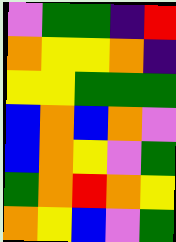[["violet", "green", "green", "indigo", "red"], ["orange", "yellow", "yellow", "orange", "indigo"], ["yellow", "yellow", "green", "green", "green"], ["blue", "orange", "blue", "orange", "violet"], ["blue", "orange", "yellow", "violet", "green"], ["green", "orange", "red", "orange", "yellow"], ["orange", "yellow", "blue", "violet", "green"]]